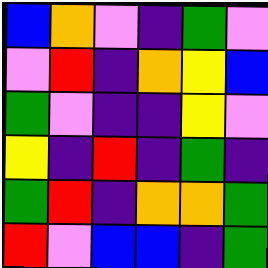[["blue", "orange", "violet", "indigo", "green", "violet"], ["violet", "red", "indigo", "orange", "yellow", "blue"], ["green", "violet", "indigo", "indigo", "yellow", "violet"], ["yellow", "indigo", "red", "indigo", "green", "indigo"], ["green", "red", "indigo", "orange", "orange", "green"], ["red", "violet", "blue", "blue", "indigo", "green"]]